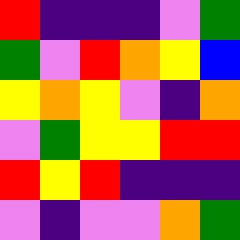[["red", "indigo", "indigo", "indigo", "violet", "green"], ["green", "violet", "red", "orange", "yellow", "blue"], ["yellow", "orange", "yellow", "violet", "indigo", "orange"], ["violet", "green", "yellow", "yellow", "red", "red"], ["red", "yellow", "red", "indigo", "indigo", "indigo"], ["violet", "indigo", "violet", "violet", "orange", "green"]]